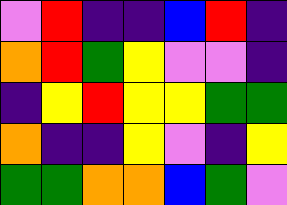[["violet", "red", "indigo", "indigo", "blue", "red", "indigo"], ["orange", "red", "green", "yellow", "violet", "violet", "indigo"], ["indigo", "yellow", "red", "yellow", "yellow", "green", "green"], ["orange", "indigo", "indigo", "yellow", "violet", "indigo", "yellow"], ["green", "green", "orange", "orange", "blue", "green", "violet"]]